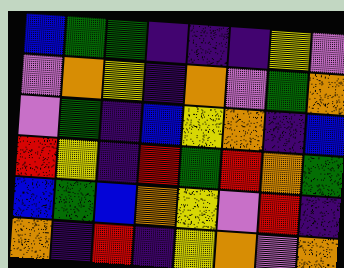[["blue", "green", "green", "indigo", "indigo", "indigo", "yellow", "violet"], ["violet", "orange", "yellow", "indigo", "orange", "violet", "green", "orange"], ["violet", "green", "indigo", "blue", "yellow", "orange", "indigo", "blue"], ["red", "yellow", "indigo", "red", "green", "red", "orange", "green"], ["blue", "green", "blue", "orange", "yellow", "violet", "red", "indigo"], ["orange", "indigo", "red", "indigo", "yellow", "orange", "violet", "orange"]]